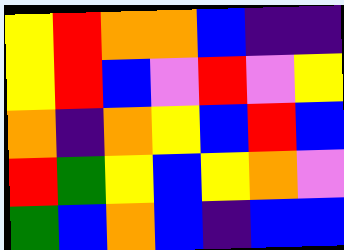[["yellow", "red", "orange", "orange", "blue", "indigo", "indigo"], ["yellow", "red", "blue", "violet", "red", "violet", "yellow"], ["orange", "indigo", "orange", "yellow", "blue", "red", "blue"], ["red", "green", "yellow", "blue", "yellow", "orange", "violet"], ["green", "blue", "orange", "blue", "indigo", "blue", "blue"]]